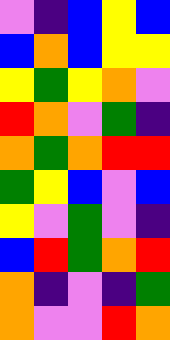[["violet", "indigo", "blue", "yellow", "blue"], ["blue", "orange", "blue", "yellow", "yellow"], ["yellow", "green", "yellow", "orange", "violet"], ["red", "orange", "violet", "green", "indigo"], ["orange", "green", "orange", "red", "red"], ["green", "yellow", "blue", "violet", "blue"], ["yellow", "violet", "green", "violet", "indigo"], ["blue", "red", "green", "orange", "red"], ["orange", "indigo", "violet", "indigo", "green"], ["orange", "violet", "violet", "red", "orange"]]